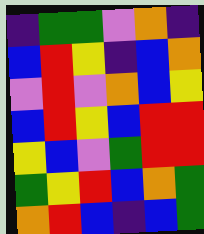[["indigo", "green", "green", "violet", "orange", "indigo"], ["blue", "red", "yellow", "indigo", "blue", "orange"], ["violet", "red", "violet", "orange", "blue", "yellow"], ["blue", "red", "yellow", "blue", "red", "red"], ["yellow", "blue", "violet", "green", "red", "red"], ["green", "yellow", "red", "blue", "orange", "green"], ["orange", "red", "blue", "indigo", "blue", "green"]]